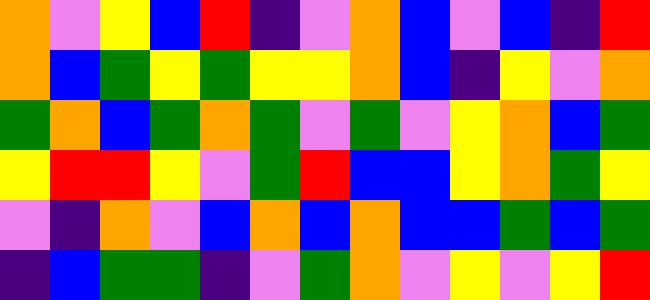[["orange", "violet", "yellow", "blue", "red", "indigo", "violet", "orange", "blue", "violet", "blue", "indigo", "red"], ["orange", "blue", "green", "yellow", "green", "yellow", "yellow", "orange", "blue", "indigo", "yellow", "violet", "orange"], ["green", "orange", "blue", "green", "orange", "green", "violet", "green", "violet", "yellow", "orange", "blue", "green"], ["yellow", "red", "red", "yellow", "violet", "green", "red", "blue", "blue", "yellow", "orange", "green", "yellow"], ["violet", "indigo", "orange", "violet", "blue", "orange", "blue", "orange", "blue", "blue", "green", "blue", "green"], ["indigo", "blue", "green", "green", "indigo", "violet", "green", "orange", "violet", "yellow", "violet", "yellow", "red"]]